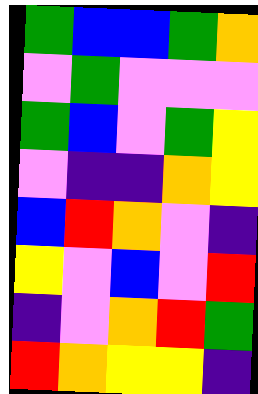[["green", "blue", "blue", "green", "orange"], ["violet", "green", "violet", "violet", "violet"], ["green", "blue", "violet", "green", "yellow"], ["violet", "indigo", "indigo", "orange", "yellow"], ["blue", "red", "orange", "violet", "indigo"], ["yellow", "violet", "blue", "violet", "red"], ["indigo", "violet", "orange", "red", "green"], ["red", "orange", "yellow", "yellow", "indigo"]]